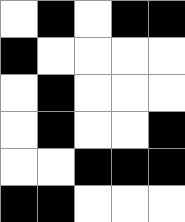[["white", "black", "white", "black", "black"], ["black", "white", "white", "white", "white"], ["white", "black", "white", "white", "white"], ["white", "black", "white", "white", "black"], ["white", "white", "black", "black", "black"], ["black", "black", "white", "white", "white"]]